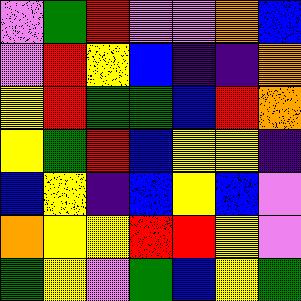[["violet", "green", "red", "violet", "violet", "orange", "blue"], ["violet", "red", "yellow", "blue", "indigo", "indigo", "orange"], ["yellow", "red", "green", "green", "blue", "red", "orange"], ["yellow", "green", "red", "blue", "yellow", "yellow", "indigo"], ["blue", "yellow", "indigo", "blue", "yellow", "blue", "violet"], ["orange", "yellow", "yellow", "red", "red", "yellow", "violet"], ["green", "yellow", "violet", "green", "blue", "yellow", "green"]]